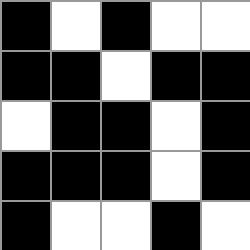[["black", "white", "black", "white", "white"], ["black", "black", "white", "black", "black"], ["white", "black", "black", "white", "black"], ["black", "black", "black", "white", "black"], ["black", "white", "white", "black", "white"]]